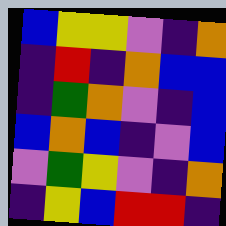[["blue", "yellow", "yellow", "violet", "indigo", "orange"], ["indigo", "red", "indigo", "orange", "blue", "blue"], ["indigo", "green", "orange", "violet", "indigo", "blue"], ["blue", "orange", "blue", "indigo", "violet", "blue"], ["violet", "green", "yellow", "violet", "indigo", "orange"], ["indigo", "yellow", "blue", "red", "red", "indigo"]]